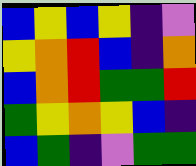[["blue", "yellow", "blue", "yellow", "indigo", "violet"], ["yellow", "orange", "red", "blue", "indigo", "orange"], ["blue", "orange", "red", "green", "green", "red"], ["green", "yellow", "orange", "yellow", "blue", "indigo"], ["blue", "green", "indigo", "violet", "green", "green"]]